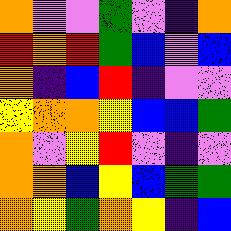[["orange", "violet", "violet", "green", "violet", "indigo", "orange"], ["red", "orange", "red", "green", "blue", "violet", "blue"], ["orange", "indigo", "blue", "red", "indigo", "violet", "violet"], ["yellow", "orange", "orange", "yellow", "blue", "blue", "green"], ["orange", "violet", "yellow", "red", "violet", "indigo", "violet"], ["orange", "orange", "blue", "yellow", "blue", "green", "green"], ["orange", "yellow", "green", "orange", "yellow", "indigo", "blue"]]